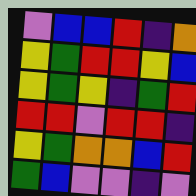[["violet", "blue", "blue", "red", "indigo", "orange"], ["yellow", "green", "red", "red", "yellow", "blue"], ["yellow", "green", "yellow", "indigo", "green", "red"], ["red", "red", "violet", "red", "red", "indigo"], ["yellow", "green", "orange", "orange", "blue", "red"], ["green", "blue", "violet", "violet", "indigo", "violet"]]